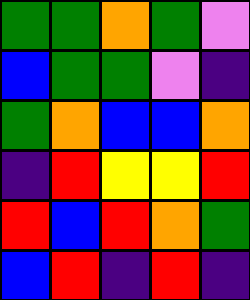[["green", "green", "orange", "green", "violet"], ["blue", "green", "green", "violet", "indigo"], ["green", "orange", "blue", "blue", "orange"], ["indigo", "red", "yellow", "yellow", "red"], ["red", "blue", "red", "orange", "green"], ["blue", "red", "indigo", "red", "indigo"]]